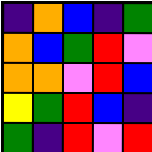[["indigo", "orange", "blue", "indigo", "green"], ["orange", "blue", "green", "red", "violet"], ["orange", "orange", "violet", "red", "blue"], ["yellow", "green", "red", "blue", "indigo"], ["green", "indigo", "red", "violet", "red"]]